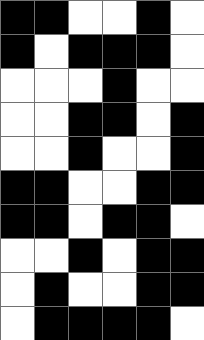[["black", "black", "white", "white", "black", "white"], ["black", "white", "black", "black", "black", "white"], ["white", "white", "white", "black", "white", "white"], ["white", "white", "black", "black", "white", "black"], ["white", "white", "black", "white", "white", "black"], ["black", "black", "white", "white", "black", "black"], ["black", "black", "white", "black", "black", "white"], ["white", "white", "black", "white", "black", "black"], ["white", "black", "white", "white", "black", "black"], ["white", "black", "black", "black", "black", "white"]]